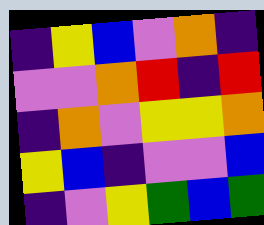[["indigo", "yellow", "blue", "violet", "orange", "indigo"], ["violet", "violet", "orange", "red", "indigo", "red"], ["indigo", "orange", "violet", "yellow", "yellow", "orange"], ["yellow", "blue", "indigo", "violet", "violet", "blue"], ["indigo", "violet", "yellow", "green", "blue", "green"]]